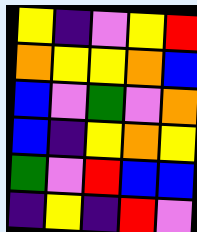[["yellow", "indigo", "violet", "yellow", "red"], ["orange", "yellow", "yellow", "orange", "blue"], ["blue", "violet", "green", "violet", "orange"], ["blue", "indigo", "yellow", "orange", "yellow"], ["green", "violet", "red", "blue", "blue"], ["indigo", "yellow", "indigo", "red", "violet"]]